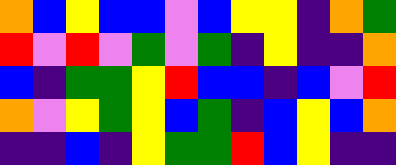[["orange", "blue", "yellow", "blue", "blue", "violet", "blue", "yellow", "yellow", "indigo", "orange", "green"], ["red", "violet", "red", "violet", "green", "violet", "green", "indigo", "yellow", "indigo", "indigo", "orange"], ["blue", "indigo", "green", "green", "yellow", "red", "blue", "blue", "indigo", "blue", "violet", "red"], ["orange", "violet", "yellow", "green", "yellow", "blue", "green", "indigo", "blue", "yellow", "blue", "orange"], ["indigo", "indigo", "blue", "indigo", "yellow", "green", "green", "red", "blue", "yellow", "indigo", "indigo"]]